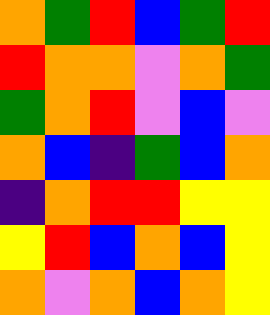[["orange", "green", "red", "blue", "green", "red"], ["red", "orange", "orange", "violet", "orange", "green"], ["green", "orange", "red", "violet", "blue", "violet"], ["orange", "blue", "indigo", "green", "blue", "orange"], ["indigo", "orange", "red", "red", "yellow", "yellow"], ["yellow", "red", "blue", "orange", "blue", "yellow"], ["orange", "violet", "orange", "blue", "orange", "yellow"]]